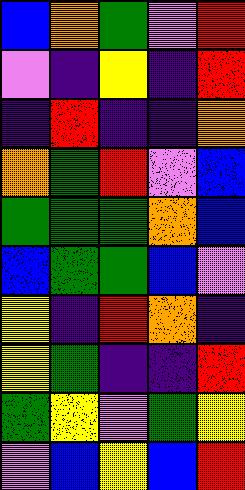[["blue", "orange", "green", "violet", "red"], ["violet", "indigo", "yellow", "indigo", "red"], ["indigo", "red", "indigo", "indigo", "orange"], ["orange", "green", "red", "violet", "blue"], ["green", "green", "green", "orange", "blue"], ["blue", "green", "green", "blue", "violet"], ["yellow", "indigo", "red", "orange", "indigo"], ["yellow", "green", "indigo", "indigo", "red"], ["green", "yellow", "violet", "green", "yellow"], ["violet", "blue", "yellow", "blue", "red"]]